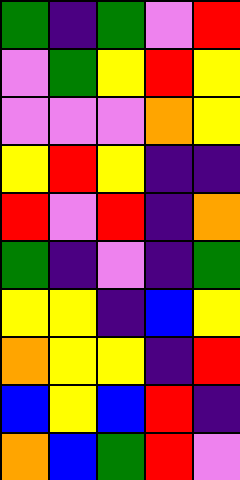[["green", "indigo", "green", "violet", "red"], ["violet", "green", "yellow", "red", "yellow"], ["violet", "violet", "violet", "orange", "yellow"], ["yellow", "red", "yellow", "indigo", "indigo"], ["red", "violet", "red", "indigo", "orange"], ["green", "indigo", "violet", "indigo", "green"], ["yellow", "yellow", "indigo", "blue", "yellow"], ["orange", "yellow", "yellow", "indigo", "red"], ["blue", "yellow", "blue", "red", "indigo"], ["orange", "blue", "green", "red", "violet"]]